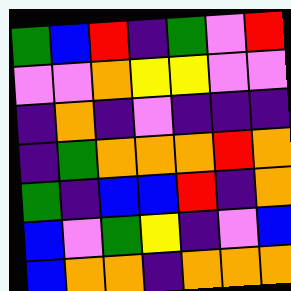[["green", "blue", "red", "indigo", "green", "violet", "red"], ["violet", "violet", "orange", "yellow", "yellow", "violet", "violet"], ["indigo", "orange", "indigo", "violet", "indigo", "indigo", "indigo"], ["indigo", "green", "orange", "orange", "orange", "red", "orange"], ["green", "indigo", "blue", "blue", "red", "indigo", "orange"], ["blue", "violet", "green", "yellow", "indigo", "violet", "blue"], ["blue", "orange", "orange", "indigo", "orange", "orange", "orange"]]